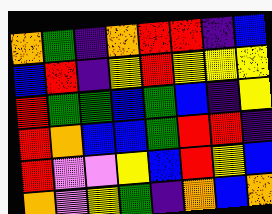[["orange", "green", "indigo", "orange", "red", "red", "indigo", "blue"], ["blue", "red", "indigo", "yellow", "red", "yellow", "yellow", "yellow"], ["red", "green", "green", "blue", "green", "blue", "indigo", "yellow"], ["red", "orange", "blue", "blue", "green", "red", "red", "indigo"], ["red", "violet", "violet", "yellow", "blue", "red", "yellow", "blue"], ["orange", "violet", "yellow", "green", "indigo", "orange", "blue", "orange"]]